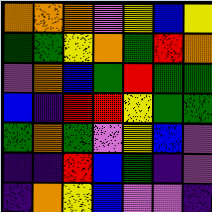[["orange", "orange", "orange", "violet", "yellow", "blue", "yellow"], ["green", "green", "yellow", "orange", "green", "red", "orange"], ["violet", "orange", "blue", "green", "red", "green", "green"], ["blue", "indigo", "red", "red", "yellow", "green", "green"], ["green", "orange", "green", "violet", "yellow", "blue", "violet"], ["indigo", "indigo", "red", "blue", "green", "indigo", "violet"], ["indigo", "orange", "yellow", "blue", "violet", "violet", "indigo"]]